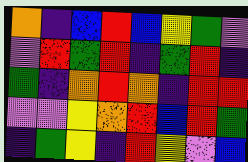[["orange", "indigo", "blue", "red", "blue", "yellow", "green", "violet"], ["violet", "red", "green", "red", "indigo", "green", "red", "indigo"], ["green", "indigo", "orange", "red", "orange", "indigo", "red", "red"], ["violet", "violet", "yellow", "orange", "red", "blue", "red", "green"], ["indigo", "green", "yellow", "indigo", "red", "yellow", "violet", "blue"]]